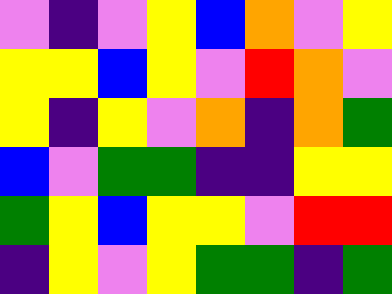[["violet", "indigo", "violet", "yellow", "blue", "orange", "violet", "yellow"], ["yellow", "yellow", "blue", "yellow", "violet", "red", "orange", "violet"], ["yellow", "indigo", "yellow", "violet", "orange", "indigo", "orange", "green"], ["blue", "violet", "green", "green", "indigo", "indigo", "yellow", "yellow"], ["green", "yellow", "blue", "yellow", "yellow", "violet", "red", "red"], ["indigo", "yellow", "violet", "yellow", "green", "green", "indigo", "green"]]